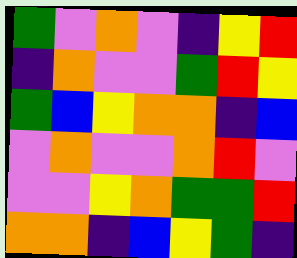[["green", "violet", "orange", "violet", "indigo", "yellow", "red"], ["indigo", "orange", "violet", "violet", "green", "red", "yellow"], ["green", "blue", "yellow", "orange", "orange", "indigo", "blue"], ["violet", "orange", "violet", "violet", "orange", "red", "violet"], ["violet", "violet", "yellow", "orange", "green", "green", "red"], ["orange", "orange", "indigo", "blue", "yellow", "green", "indigo"]]